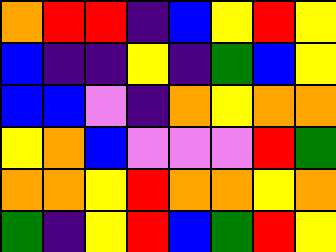[["orange", "red", "red", "indigo", "blue", "yellow", "red", "yellow"], ["blue", "indigo", "indigo", "yellow", "indigo", "green", "blue", "yellow"], ["blue", "blue", "violet", "indigo", "orange", "yellow", "orange", "orange"], ["yellow", "orange", "blue", "violet", "violet", "violet", "red", "green"], ["orange", "orange", "yellow", "red", "orange", "orange", "yellow", "orange"], ["green", "indigo", "yellow", "red", "blue", "green", "red", "yellow"]]